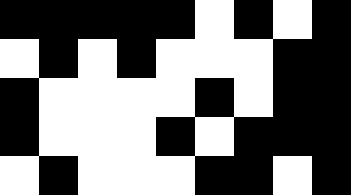[["black", "black", "black", "black", "black", "white", "black", "white", "black"], ["white", "black", "white", "black", "white", "white", "white", "black", "black"], ["black", "white", "white", "white", "white", "black", "white", "black", "black"], ["black", "white", "white", "white", "black", "white", "black", "black", "black"], ["white", "black", "white", "white", "white", "black", "black", "white", "black"]]